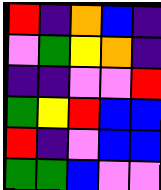[["red", "indigo", "orange", "blue", "indigo"], ["violet", "green", "yellow", "orange", "indigo"], ["indigo", "indigo", "violet", "violet", "red"], ["green", "yellow", "red", "blue", "blue"], ["red", "indigo", "violet", "blue", "blue"], ["green", "green", "blue", "violet", "violet"]]